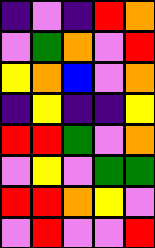[["indigo", "violet", "indigo", "red", "orange"], ["violet", "green", "orange", "violet", "red"], ["yellow", "orange", "blue", "violet", "orange"], ["indigo", "yellow", "indigo", "indigo", "yellow"], ["red", "red", "green", "violet", "orange"], ["violet", "yellow", "violet", "green", "green"], ["red", "red", "orange", "yellow", "violet"], ["violet", "red", "violet", "violet", "red"]]